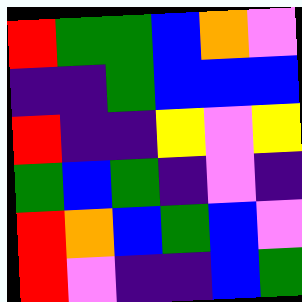[["red", "green", "green", "blue", "orange", "violet"], ["indigo", "indigo", "green", "blue", "blue", "blue"], ["red", "indigo", "indigo", "yellow", "violet", "yellow"], ["green", "blue", "green", "indigo", "violet", "indigo"], ["red", "orange", "blue", "green", "blue", "violet"], ["red", "violet", "indigo", "indigo", "blue", "green"]]